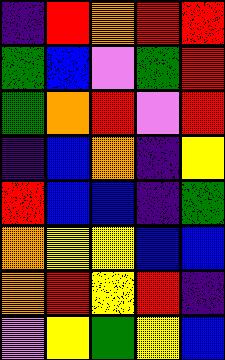[["indigo", "red", "orange", "red", "red"], ["green", "blue", "violet", "green", "red"], ["green", "orange", "red", "violet", "red"], ["indigo", "blue", "orange", "indigo", "yellow"], ["red", "blue", "blue", "indigo", "green"], ["orange", "yellow", "yellow", "blue", "blue"], ["orange", "red", "yellow", "red", "indigo"], ["violet", "yellow", "green", "yellow", "blue"]]